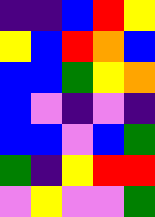[["indigo", "indigo", "blue", "red", "yellow"], ["yellow", "blue", "red", "orange", "blue"], ["blue", "blue", "green", "yellow", "orange"], ["blue", "violet", "indigo", "violet", "indigo"], ["blue", "blue", "violet", "blue", "green"], ["green", "indigo", "yellow", "red", "red"], ["violet", "yellow", "violet", "violet", "green"]]